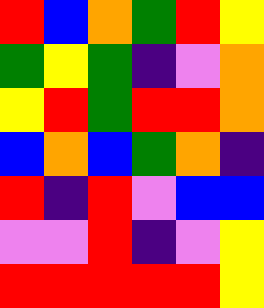[["red", "blue", "orange", "green", "red", "yellow"], ["green", "yellow", "green", "indigo", "violet", "orange"], ["yellow", "red", "green", "red", "red", "orange"], ["blue", "orange", "blue", "green", "orange", "indigo"], ["red", "indigo", "red", "violet", "blue", "blue"], ["violet", "violet", "red", "indigo", "violet", "yellow"], ["red", "red", "red", "red", "red", "yellow"]]